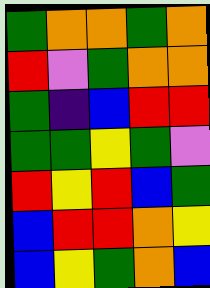[["green", "orange", "orange", "green", "orange"], ["red", "violet", "green", "orange", "orange"], ["green", "indigo", "blue", "red", "red"], ["green", "green", "yellow", "green", "violet"], ["red", "yellow", "red", "blue", "green"], ["blue", "red", "red", "orange", "yellow"], ["blue", "yellow", "green", "orange", "blue"]]